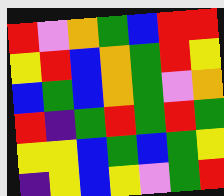[["red", "violet", "orange", "green", "blue", "red", "red"], ["yellow", "red", "blue", "orange", "green", "red", "yellow"], ["blue", "green", "blue", "orange", "green", "violet", "orange"], ["red", "indigo", "green", "red", "green", "red", "green"], ["yellow", "yellow", "blue", "green", "blue", "green", "yellow"], ["indigo", "yellow", "blue", "yellow", "violet", "green", "red"]]